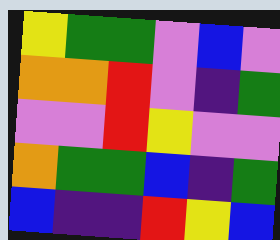[["yellow", "green", "green", "violet", "blue", "violet"], ["orange", "orange", "red", "violet", "indigo", "green"], ["violet", "violet", "red", "yellow", "violet", "violet"], ["orange", "green", "green", "blue", "indigo", "green"], ["blue", "indigo", "indigo", "red", "yellow", "blue"]]